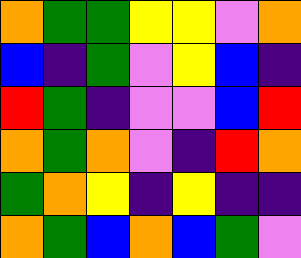[["orange", "green", "green", "yellow", "yellow", "violet", "orange"], ["blue", "indigo", "green", "violet", "yellow", "blue", "indigo"], ["red", "green", "indigo", "violet", "violet", "blue", "red"], ["orange", "green", "orange", "violet", "indigo", "red", "orange"], ["green", "orange", "yellow", "indigo", "yellow", "indigo", "indigo"], ["orange", "green", "blue", "orange", "blue", "green", "violet"]]